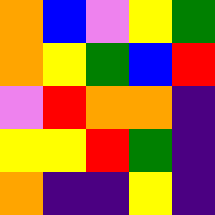[["orange", "blue", "violet", "yellow", "green"], ["orange", "yellow", "green", "blue", "red"], ["violet", "red", "orange", "orange", "indigo"], ["yellow", "yellow", "red", "green", "indigo"], ["orange", "indigo", "indigo", "yellow", "indigo"]]